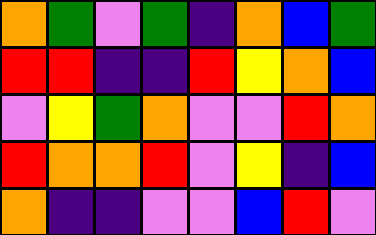[["orange", "green", "violet", "green", "indigo", "orange", "blue", "green"], ["red", "red", "indigo", "indigo", "red", "yellow", "orange", "blue"], ["violet", "yellow", "green", "orange", "violet", "violet", "red", "orange"], ["red", "orange", "orange", "red", "violet", "yellow", "indigo", "blue"], ["orange", "indigo", "indigo", "violet", "violet", "blue", "red", "violet"]]